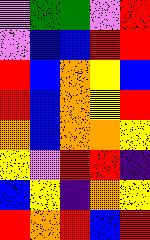[["violet", "green", "green", "violet", "red"], ["violet", "blue", "blue", "red", "red"], ["red", "blue", "orange", "yellow", "blue"], ["red", "blue", "orange", "yellow", "red"], ["orange", "blue", "orange", "orange", "yellow"], ["yellow", "violet", "red", "red", "indigo"], ["blue", "yellow", "indigo", "orange", "yellow"], ["red", "orange", "red", "blue", "red"]]